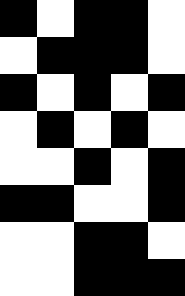[["black", "white", "black", "black", "white"], ["white", "black", "black", "black", "white"], ["black", "white", "black", "white", "black"], ["white", "black", "white", "black", "white"], ["white", "white", "black", "white", "black"], ["black", "black", "white", "white", "black"], ["white", "white", "black", "black", "white"], ["white", "white", "black", "black", "black"]]